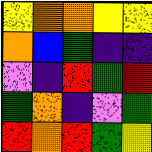[["yellow", "orange", "orange", "yellow", "yellow"], ["orange", "blue", "green", "indigo", "indigo"], ["violet", "indigo", "red", "green", "red"], ["green", "orange", "indigo", "violet", "green"], ["red", "orange", "red", "green", "yellow"]]